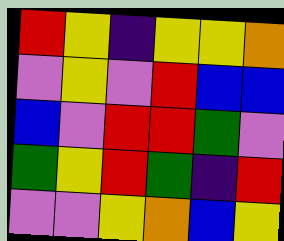[["red", "yellow", "indigo", "yellow", "yellow", "orange"], ["violet", "yellow", "violet", "red", "blue", "blue"], ["blue", "violet", "red", "red", "green", "violet"], ["green", "yellow", "red", "green", "indigo", "red"], ["violet", "violet", "yellow", "orange", "blue", "yellow"]]